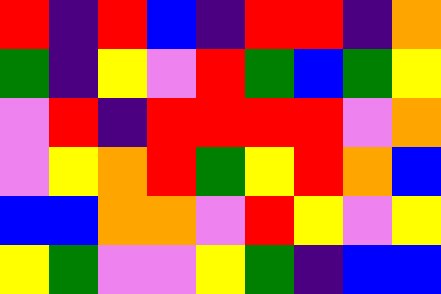[["red", "indigo", "red", "blue", "indigo", "red", "red", "indigo", "orange"], ["green", "indigo", "yellow", "violet", "red", "green", "blue", "green", "yellow"], ["violet", "red", "indigo", "red", "red", "red", "red", "violet", "orange"], ["violet", "yellow", "orange", "red", "green", "yellow", "red", "orange", "blue"], ["blue", "blue", "orange", "orange", "violet", "red", "yellow", "violet", "yellow"], ["yellow", "green", "violet", "violet", "yellow", "green", "indigo", "blue", "blue"]]